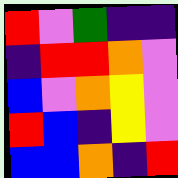[["red", "violet", "green", "indigo", "indigo"], ["indigo", "red", "red", "orange", "violet"], ["blue", "violet", "orange", "yellow", "violet"], ["red", "blue", "indigo", "yellow", "violet"], ["blue", "blue", "orange", "indigo", "red"]]